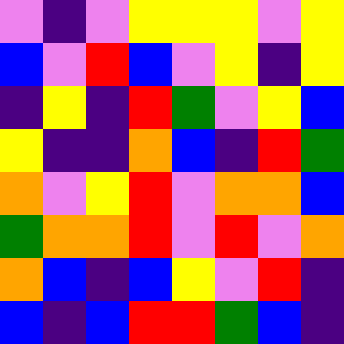[["violet", "indigo", "violet", "yellow", "yellow", "yellow", "violet", "yellow"], ["blue", "violet", "red", "blue", "violet", "yellow", "indigo", "yellow"], ["indigo", "yellow", "indigo", "red", "green", "violet", "yellow", "blue"], ["yellow", "indigo", "indigo", "orange", "blue", "indigo", "red", "green"], ["orange", "violet", "yellow", "red", "violet", "orange", "orange", "blue"], ["green", "orange", "orange", "red", "violet", "red", "violet", "orange"], ["orange", "blue", "indigo", "blue", "yellow", "violet", "red", "indigo"], ["blue", "indigo", "blue", "red", "red", "green", "blue", "indigo"]]